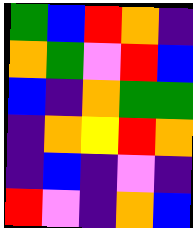[["green", "blue", "red", "orange", "indigo"], ["orange", "green", "violet", "red", "blue"], ["blue", "indigo", "orange", "green", "green"], ["indigo", "orange", "yellow", "red", "orange"], ["indigo", "blue", "indigo", "violet", "indigo"], ["red", "violet", "indigo", "orange", "blue"]]